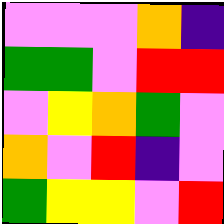[["violet", "violet", "violet", "orange", "indigo"], ["green", "green", "violet", "red", "red"], ["violet", "yellow", "orange", "green", "violet"], ["orange", "violet", "red", "indigo", "violet"], ["green", "yellow", "yellow", "violet", "red"]]